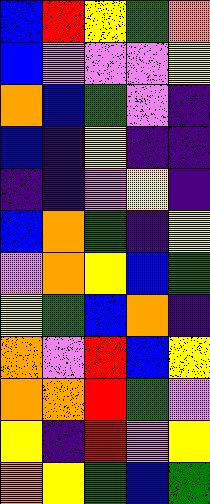[["blue", "red", "yellow", "green", "orange"], ["blue", "violet", "violet", "violet", "yellow"], ["orange", "blue", "green", "violet", "indigo"], ["blue", "indigo", "yellow", "indigo", "indigo"], ["indigo", "indigo", "violet", "yellow", "indigo"], ["blue", "orange", "green", "indigo", "yellow"], ["violet", "orange", "yellow", "blue", "green"], ["yellow", "green", "blue", "orange", "indigo"], ["orange", "violet", "red", "blue", "yellow"], ["orange", "orange", "red", "green", "violet"], ["yellow", "indigo", "red", "violet", "yellow"], ["orange", "yellow", "green", "blue", "green"]]